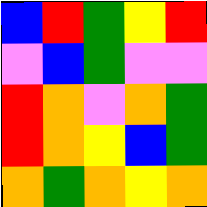[["blue", "red", "green", "yellow", "red"], ["violet", "blue", "green", "violet", "violet"], ["red", "orange", "violet", "orange", "green"], ["red", "orange", "yellow", "blue", "green"], ["orange", "green", "orange", "yellow", "orange"]]